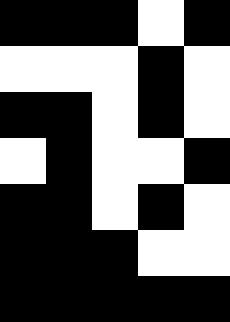[["black", "black", "black", "white", "black"], ["white", "white", "white", "black", "white"], ["black", "black", "white", "black", "white"], ["white", "black", "white", "white", "black"], ["black", "black", "white", "black", "white"], ["black", "black", "black", "white", "white"], ["black", "black", "black", "black", "black"]]